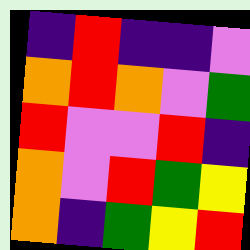[["indigo", "red", "indigo", "indigo", "violet"], ["orange", "red", "orange", "violet", "green"], ["red", "violet", "violet", "red", "indigo"], ["orange", "violet", "red", "green", "yellow"], ["orange", "indigo", "green", "yellow", "red"]]